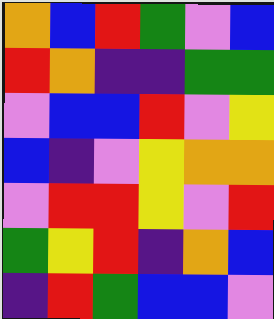[["orange", "blue", "red", "green", "violet", "blue"], ["red", "orange", "indigo", "indigo", "green", "green"], ["violet", "blue", "blue", "red", "violet", "yellow"], ["blue", "indigo", "violet", "yellow", "orange", "orange"], ["violet", "red", "red", "yellow", "violet", "red"], ["green", "yellow", "red", "indigo", "orange", "blue"], ["indigo", "red", "green", "blue", "blue", "violet"]]